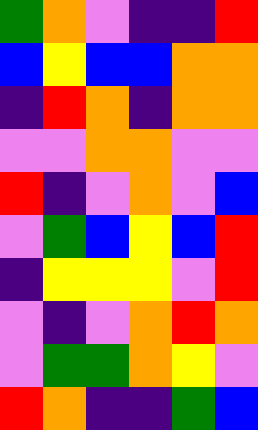[["green", "orange", "violet", "indigo", "indigo", "red"], ["blue", "yellow", "blue", "blue", "orange", "orange"], ["indigo", "red", "orange", "indigo", "orange", "orange"], ["violet", "violet", "orange", "orange", "violet", "violet"], ["red", "indigo", "violet", "orange", "violet", "blue"], ["violet", "green", "blue", "yellow", "blue", "red"], ["indigo", "yellow", "yellow", "yellow", "violet", "red"], ["violet", "indigo", "violet", "orange", "red", "orange"], ["violet", "green", "green", "orange", "yellow", "violet"], ["red", "orange", "indigo", "indigo", "green", "blue"]]